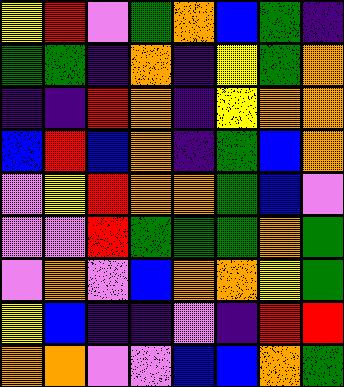[["yellow", "red", "violet", "green", "orange", "blue", "green", "indigo"], ["green", "green", "indigo", "orange", "indigo", "yellow", "green", "orange"], ["indigo", "indigo", "red", "orange", "indigo", "yellow", "orange", "orange"], ["blue", "red", "blue", "orange", "indigo", "green", "blue", "orange"], ["violet", "yellow", "red", "orange", "orange", "green", "blue", "violet"], ["violet", "violet", "red", "green", "green", "green", "orange", "green"], ["violet", "orange", "violet", "blue", "orange", "orange", "yellow", "green"], ["yellow", "blue", "indigo", "indigo", "violet", "indigo", "red", "red"], ["orange", "orange", "violet", "violet", "blue", "blue", "orange", "green"]]